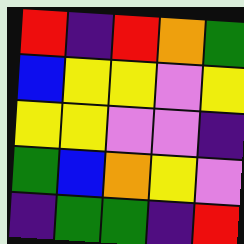[["red", "indigo", "red", "orange", "green"], ["blue", "yellow", "yellow", "violet", "yellow"], ["yellow", "yellow", "violet", "violet", "indigo"], ["green", "blue", "orange", "yellow", "violet"], ["indigo", "green", "green", "indigo", "red"]]